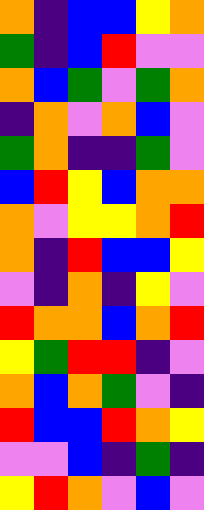[["orange", "indigo", "blue", "blue", "yellow", "orange"], ["green", "indigo", "blue", "red", "violet", "violet"], ["orange", "blue", "green", "violet", "green", "orange"], ["indigo", "orange", "violet", "orange", "blue", "violet"], ["green", "orange", "indigo", "indigo", "green", "violet"], ["blue", "red", "yellow", "blue", "orange", "orange"], ["orange", "violet", "yellow", "yellow", "orange", "red"], ["orange", "indigo", "red", "blue", "blue", "yellow"], ["violet", "indigo", "orange", "indigo", "yellow", "violet"], ["red", "orange", "orange", "blue", "orange", "red"], ["yellow", "green", "red", "red", "indigo", "violet"], ["orange", "blue", "orange", "green", "violet", "indigo"], ["red", "blue", "blue", "red", "orange", "yellow"], ["violet", "violet", "blue", "indigo", "green", "indigo"], ["yellow", "red", "orange", "violet", "blue", "violet"]]